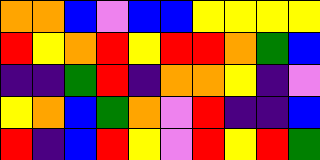[["orange", "orange", "blue", "violet", "blue", "blue", "yellow", "yellow", "yellow", "yellow"], ["red", "yellow", "orange", "red", "yellow", "red", "red", "orange", "green", "blue"], ["indigo", "indigo", "green", "red", "indigo", "orange", "orange", "yellow", "indigo", "violet"], ["yellow", "orange", "blue", "green", "orange", "violet", "red", "indigo", "indigo", "blue"], ["red", "indigo", "blue", "red", "yellow", "violet", "red", "yellow", "red", "green"]]